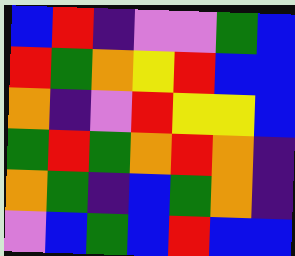[["blue", "red", "indigo", "violet", "violet", "green", "blue"], ["red", "green", "orange", "yellow", "red", "blue", "blue"], ["orange", "indigo", "violet", "red", "yellow", "yellow", "blue"], ["green", "red", "green", "orange", "red", "orange", "indigo"], ["orange", "green", "indigo", "blue", "green", "orange", "indigo"], ["violet", "blue", "green", "blue", "red", "blue", "blue"]]